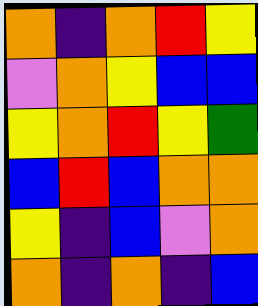[["orange", "indigo", "orange", "red", "yellow"], ["violet", "orange", "yellow", "blue", "blue"], ["yellow", "orange", "red", "yellow", "green"], ["blue", "red", "blue", "orange", "orange"], ["yellow", "indigo", "blue", "violet", "orange"], ["orange", "indigo", "orange", "indigo", "blue"]]